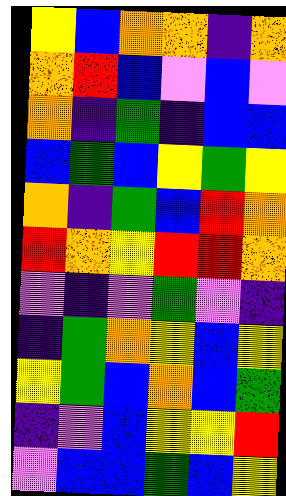[["yellow", "blue", "orange", "orange", "indigo", "orange"], ["orange", "red", "blue", "violet", "blue", "violet"], ["orange", "indigo", "green", "indigo", "blue", "blue"], ["blue", "green", "blue", "yellow", "green", "yellow"], ["orange", "indigo", "green", "blue", "red", "orange"], ["red", "orange", "yellow", "red", "red", "orange"], ["violet", "indigo", "violet", "green", "violet", "indigo"], ["indigo", "green", "orange", "yellow", "blue", "yellow"], ["yellow", "green", "blue", "orange", "blue", "green"], ["indigo", "violet", "blue", "yellow", "yellow", "red"], ["violet", "blue", "blue", "green", "blue", "yellow"]]